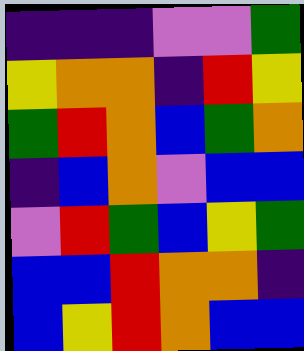[["indigo", "indigo", "indigo", "violet", "violet", "green"], ["yellow", "orange", "orange", "indigo", "red", "yellow"], ["green", "red", "orange", "blue", "green", "orange"], ["indigo", "blue", "orange", "violet", "blue", "blue"], ["violet", "red", "green", "blue", "yellow", "green"], ["blue", "blue", "red", "orange", "orange", "indigo"], ["blue", "yellow", "red", "orange", "blue", "blue"]]